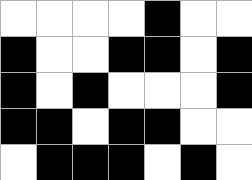[["white", "white", "white", "white", "black", "white", "white"], ["black", "white", "white", "black", "black", "white", "black"], ["black", "white", "black", "white", "white", "white", "black"], ["black", "black", "white", "black", "black", "white", "white"], ["white", "black", "black", "black", "white", "black", "white"]]